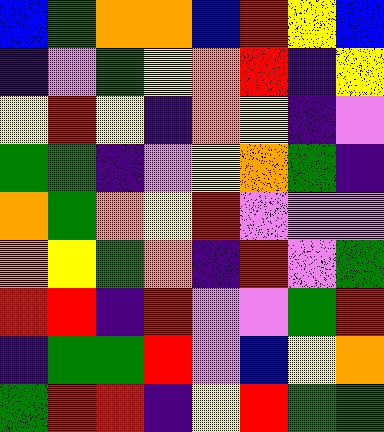[["blue", "green", "orange", "orange", "blue", "red", "yellow", "blue"], ["indigo", "violet", "green", "yellow", "orange", "red", "indigo", "yellow"], ["yellow", "red", "yellow", "indigo", "orange", "yellow", "indigo", "violet"], ["green", "green", "indigo", "violet", "yellow", "orange", "green", "indigo"], ["orange", "green", "orange", "yellow", "red", "violet", "violet", "violet"], ["orange", "yellow", "green", "orange", "indigo", "red", "violet", "green"], ["red", "red", "indigo", "red", "violet", "violet", "green", "red"], ["indigo", "green", "green", "red", "violet", "blue", "yellow", "orange"], ["green", "red", "red", "indigo", "yellow", "red", "green", "green"]]